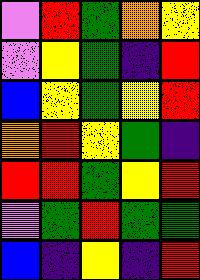[["violet", "red", "green", "orange", "yellow"], ["violet", "yellow", "green", "indigo", "red"], ["blue", "yellow", "green", "yellow", "red"], ["orange", "red", "yellow", "green", "indigo"], ["red", "red", "green", "yellow", "red"], ["violet", "green", "red", "green", "green"], ["blue", "indigo", "yellow", "indigo", "red"]]